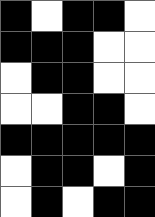[["black", "white", "black", "black", "white"], ["black", "black", "black", "white", "white"], ["white", "black", "black", "white", "white"], ["white", "white", "black", "black", "white"], ["black", "black", "black", "black", "black"], ["white", "black", "black", "white", "black"], ["white", "black", "white", "black", "black"]]